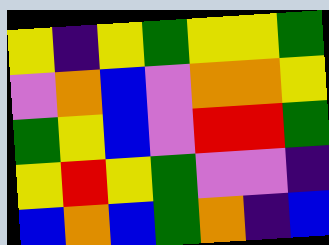[["yellow", "indigo", "yellow", "green", "yellow", "yellow", "green"], ["violet", "orange", "blue", "violet", "orange", "orange", "yellow"], ["green", "yellow", "blue", "violet", "red", "red", "green"], ["yellow", "red", "yellow", "green", "violet", "violet", "indigo"], ["blue", "orange", "blue", "green", "orange", "indigo", "blue"]]